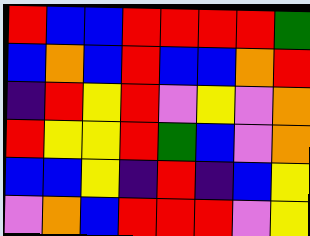[["red", "blue", "blue", "red", "red", "red", "red", "green"], ["blue", "orange", "blue", "red", "blue", "blue", "orange", "red"], ["indigo", "red", "yellow", "red", "violet", "yellow", "violet", "orange"], ["red", "yellow", "yellow", "red", "green", "blue", "violet", "orange"], ["blue", "blue", "yellow", "indigo", "red", "indigo", "blue", "yellow"], ["violet", "orange", "blue", "red", "red", "red", "violet", "yellow"]]